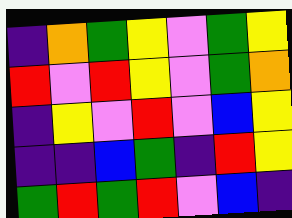[["indigo", "orange", "green", "yellow", "violet", "green", "yellow"], ["red", "violet", "red", "yellow", "violet", "green", "orange"], ["indigo", "yellow", "violet", "red", "violet", "blue", "yellow"], ["indigo", "indigo", "blue", "green", "indigo", "red", "yellow"], ["green", "red", "green", "red", "violet", "blue", "indigo"]]